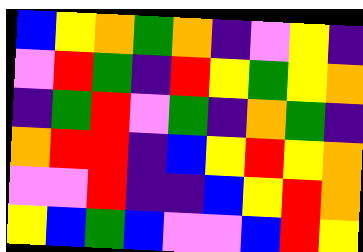[["blue", "yellow", "orange", "green", "orange", "indigo", "violet", "yellow", "indigo"], ["violet", "red", "green", "indigo", "red", "yellow", "green", "yellow", "orange"], ["indigo", "green", "red", "violet", "green", "indigo", "orange", "green", "indigo"], ["orange", "red", "red", "indigo", "blue", "yellow", "red", "yellow", "orange"], ["violet", "violet", "red", "indigo", "indigo", "blue", "yellow", "red", "orange"], ["yellow", "blue", "green", "blue", "violet", "violet", "blue", "red", "yellow"]]